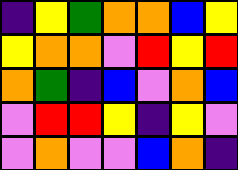[["indigo", "yellow", "green", "orange", "orange", "blue", "yellow"], ["yellow", "orange", "orange", "violet", "red", "yellow", "red"], ["orange", "green", "indigo", "blue", "violet", "orange", "blue"], ["violet", "red", "red", "yellow", "indigo", "yellow", "violet"], ["violet", "orange", "violet", "violet", "blue", "orange", "indigo"]]